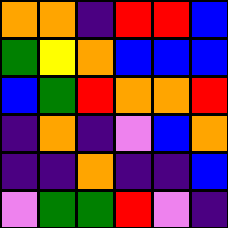[["orange", "orange", "indigo", "red", "red", "blue"], ["green", "yellow", "orange", "blue", "blue", "blue"], ["blue", "green", "red", "orange", "orange", "red"], ["indigo", "orange", "indigo", "violet", "blue", "orange"], ["indigo", "indigo", "orange", "indigo", "indigo", "blue"], ["violet", "green", "green", "red", "violet", "indigo"]]